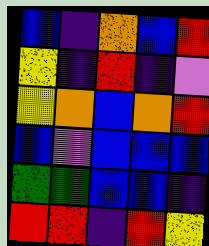[["blue", "indigo", "orange", "blue", "red"], ["yellow", "indigo", "red", "indigo", "violet"], ["yellow", "orange", "blue", "orange", "red"], ["blue", "violet", "blue", "blue", "blue"], ["green", "green", "blue", "blue", "indigo"], ["red", "red", "indigo", "red", "yellow"]]